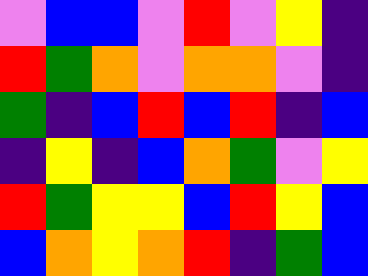[["violet", "blue", "blue", "violet", "red", "violet", "yellow", "indigo"], ["red", "green", "orange", "violet", "orange", "orange", "violet", "indigo"], ["green", "indigo", "blue", "red", "blue", "red", "indigo", "blue"], ["indigo", "yellow", "indigo", "blue", "orange", "green", "violet", "yellow"], ["red", "green", "yellow", "yellow", "blue", "red", "yellow", "blue"], ["blue", "orange", "yellow", "orange", "red", "indigo", "green", "blue"]]